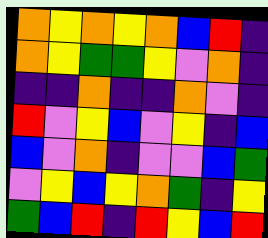[["orange", "yellow", "orange", "yellow", "orange", "blue", "red", "indigo"], ["orange", "yellow", "green", "green", "yellow", "violet", "orange", "indigo"], ["indigo", "indigo", "orange", "indigo", "indigo", "orange", "violet", "indigo"], ["red", "violet", "yellow", "blue", "violet", "yellow", "indigo", "blue"], ["blue", "violet", "orange", "indigo", "violet", "violet", "blue", "green"], ["violet", "yellow", "blue", "yellow", "orange", "green", "indigo", "yellow"], ["green", "blue", "red", "indigo", "red", "yellow", "blue", "red"]]